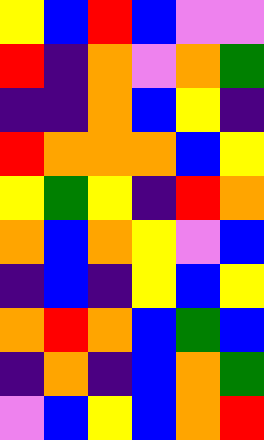[["yellow", "blue", "red", "blue", "violet", "violet"], ["red", "indigo", "orange", "violet", "orange", "green"], ["indigo", "indigo", "orange", "blue", "yellow", "indigo"], ["red", "orange", "orange", "orange", "blue", "yellow"], ["yellow", "green", "yellow", "indigo", "red", "orange"], ["orange", "blue", "orange", "yellow", "violet", "blue"], ["indigo", "blue", "indigo", "yellow", "blue", "yellow"], ["orange", "red", "orange", "blue", "green", "blue"], ["indigo", "orange", "indigo", "blue", "orange", "green"], ["violet", "blue", "yellow", "blue", "orange", "red"]]